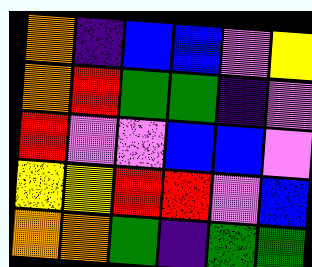[["orange", "indigo", "blue", "blue", "violet", "yellow"], ["orange", "red", "green", "green", "indigo", "violet"], ["red", "violet", "violet", "blue", "blue", "violet"], ["yellow", "yellow", "red", "red", "violet", "blue"], ["orange", "orange", "green", "indigo", "green", "green"]]